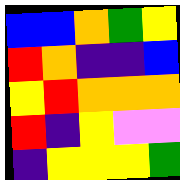[["blue", "blue", "orange", "green", "yellow"], ["red", "orange", "indigo", "indigo", "blue"], ["yellow", "red", "orange", "orange", "orange"], ["red", "indigo", "yellow", "violet", "violet"], ["indigo", "yellow", "yellow", "yellow", "green"]]